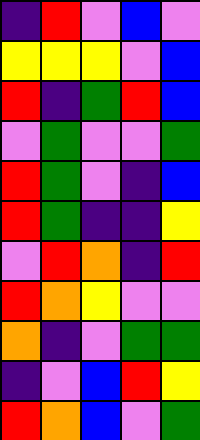[["indigo", "red", "violet", "blue", "violet"], ["yellow", "yellow", "yellow", "violet", "blue"], ["red", "indigo", "green", "red", "blue"], ["violet", "green", "violet", "violet", "green"], ["red", "green", "violet", "indigo", "blue"], ["red", "green", "indigo", "indigo", "yellow"], ["violet", "red", "orange", "indigo", "red"], ["red", "orange", "yellow", "violet", "violet"], ["orange", "indigo", "violet", "green", "green"], ["indigo", "violet", "blue", "red", "yellow"], ["red", "orange", "blue", "violet", "green"]]